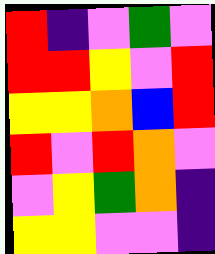[["red", "indigo", "violet", "green", "violet"], ["red", "red", "yellow", "violet", "red"], ["yellow", "yellow", "orange", "blue", "red"], ["red", "violet", "red", "orange", "violet"], ["violet", "yellow", "green", "orange", "indigo"], ["yellow", "yellow", "violet", "violet", "indigo"]]